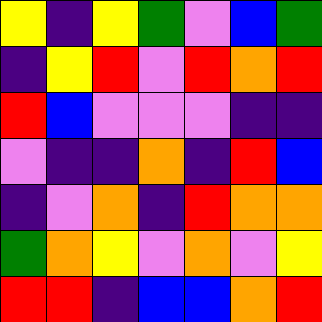[["yellow", "indigo", "yellow", "green", "violet", "blue", "green"], ["indigo", "yellow", "red", "violet", "red", "orange", "red"], ["red", "blue", "violet", "violet", "violet", "indigo", "indigo"], ["violet", "indigo", "indigo", "orange", "indigo", "red", "blue"], ["indigo", "violet", "orange", "indigo", "red", "orange", "orange"], ["green", "orange", "yellow", "violet", "orange", "violet", "yellow"], ["red", "red", "indigo", "blue", "blue", "orange", "red"]]